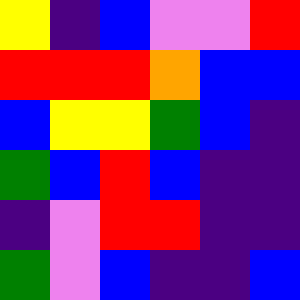[["yellow", "indigo", "blue", "violet", "violet", "red"], ["red", "red", "red", "orange", "blue", "blue"], ["blue", "yellow", "yellow", "green", "blue", "indigo"], ["green", "blue", "red", "blue", "indigo", "indigo"], ["indigo", "violet", "red", "red", "indigo", "indigo"], ["green", "violet", "blue", "indigo", "indigo", "blue"]]